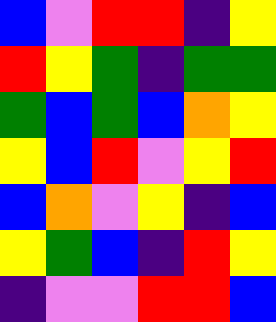[["blue", "violet", "red", "red", "indigo", "yellow"], ["red", "yellow", "green", "indigo", "green", "green"], ["green", "blue", "green", "blue", "orange", "yellow"], ["yellow", "blue", "red", "violet", "yellow", "red"], ["blue", "orange", "violet", "yellow", "indigo", "blue"], ["yellow", "green", "blue", "indigo", "red", "yellow"], ["indigo", "violet", "violet", "red", "red", "blue"]]